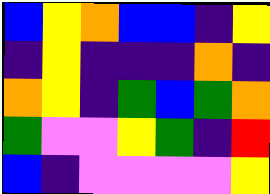[["blue", "yellow", "orange", "blue", "blue", "indigo", "yellow"], ["indigo", "yellow", "indigo", "indigo", "indigo", "orange", "indigo"], ["orange", "yellow", "indigo", "green", "blue", "green", "orange"], ["green", "violet", "violet", "yellow", "green", "indigo", "red"], ["blue", "indigo", "violet", "violet", "violet", "violet", "yellow"]]